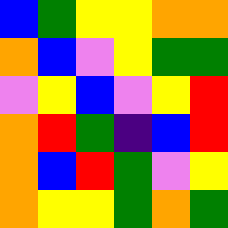[["blue", "green", "yellow", "yellow", "orange", "orange"], ["orange", "blue", "violet", "yellow", "green", "green"], ["violet", "yellow", "blue", "violet", "yellow", "red"], ["orange", "red", "green", "indigo", "blue", "red"], ["orange", "blue", "red", "green", "violet", "yellow"], ["orange", "yellow", "yellow", "green", "orange", "green"]]